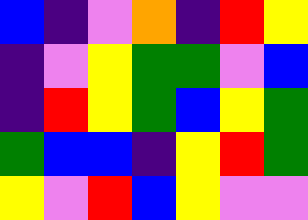[["blue", "indigo", "violet", "orange", "indigo", "red", "yellow"], ["indigo", "violet", "yellow", "green", "green", "violet", "blue"], ["indigo", "red", "yellow", "green", "blue", "yellow", "green"], ["green", "blue", "blue", "indigo", "yellow", "red", "green"], ["yellow", "violet", "red", "blue", "yellow", "violet", "violet"]]